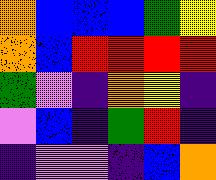[["orange", "blue", "blue", "blue", "green", "yellow"], ["orange", "blue", "red", "red", "red", "red"], ["green", "violet", "indigo", "orange", "yellow", "indigo"], ["violet", "blue", "indigo", "green", "red", "indigo"], ["indigo", "violet", "violet", "indigo", "blue", "orange"]]